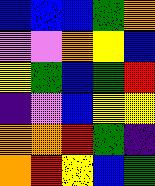[["blue", "blue", "blue", "green", "orange"], ["violet", "violet", "orange", "yellow", "blue"], ["yellow", "green", "blue", "green", "red"], ["indigo", "violet", "blue", "yellow", "yellow"], ["orange", "orange", "red", "green", "indigo"], ["orange", "red", "yellow", "blue", "green"]]